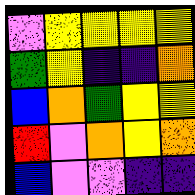[["violet", "yellow", "yellow", "yellow", "yellow"], ["green", "yellow", "indigo", "indigo", "orange"], ["blue", "orange", "green", "yellow", "yellow"], ["red", "violet", "orange", "yellow", "orange"], ["blue", "violet", "violet", "indigo", "indigo"]]